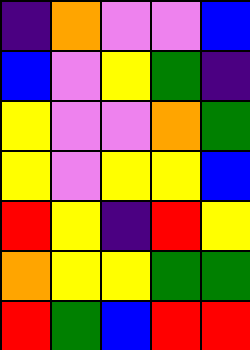[["indigo", "orange", "violet", "violet", "blue"], ["blue", "violet", "yellow", "green", "indigo"], ["yellow", "violet", "violet", "orange", "green"], ["yellow", "violet", "yellow", "yellow", "blue"], ["red", "yellow", "indigo", "red", "yellow"], ["orange", "yellow", "yellow", "green", "green"], ["red", "green", "blue", "red", "red"]]